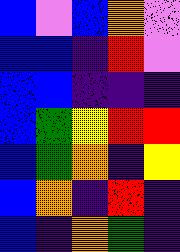[["blue", "violet", "blue", "orange", "violet"], ["blue", "blue", "indigo", "red", "violet"], ["blue", "blue", "indigo", "indigo", "indigo"], ["blue", "green", "yellow", "red", "red"], ["blue", "green", "orange", "indigo", "yellow"], ["blue", "orange", "indigo", "red", "indigo"], ["blue", "indigo", "orange", "green", "indigo"]]